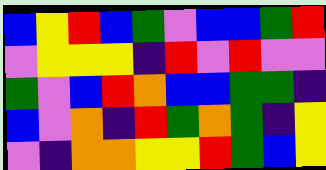[["blue", "yellow", "red", "blue", "green", "violet", "blue", "blue", "green", "red"], ["violet", "yellow", "yellow", "yellow", "indigo", "red", "violet", "red", "violet", "violet"], ["green", "violet", "blue", "red", "orange", "blue", "blue", "green", "green", "indigo"], ["blue", "violet", "orange", "indigo", "red", "green", "orange", "green", "indigo", "yellow"], ["violet", "indigo", "orange", "orange", "yellow", "yellow", "red", "green", "blue", "yellow"]]